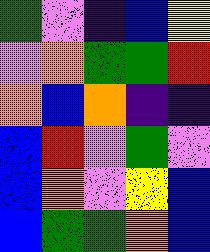[["green", "violet", "indigo", "blue", "yellow"], ["violet", "orange", "green", "green", "red"], ["orange", "blue", "orange", "indigo", "indigo"], ["blue", "red", "violet", "green", "violet"], ["blue", "orange", "violet", "yellow", "blue"], ["blue", "green", "green", "orange", "blue"]]